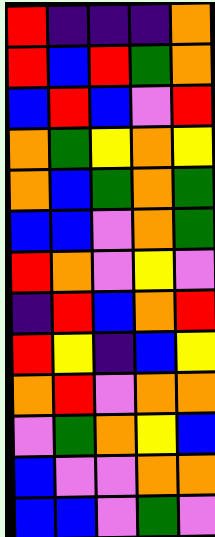[["red", "indigo", "indigo", "indigo", "orange"], ["red", "blue", "red", "green", "orange"], ["blue", "red", "blue", "violet", "red"], ["orange", "green", "yellow", "orange", "yellow"], ["orange", "blue", "green", "orange", "green"], ["blue", "blue", "violet", "orange", "green"], ["red", "orange", "violet", "yellow", "violet"], ["indigo", "red", "blue", "orange", "red"], ["red", "yellow", "indigo", "blue", "yellow"], ["orange", "red", "violet", "orange", "orange"], ["violet", "green", "orange", "yellow", "blue"], ["blue", "violet", "violet", "orange", "orange"], ["blue", "blue", "violet", "green", "violet"]]